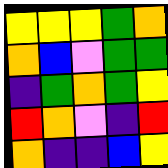[["yellow", "yellow", "yellow", "green", "orange"], ["orange", "blue", "violet", "green", "green"], ["indigo", "green", "orange", "green", "yellow"], ["red", "orange", "violet", "indigo", "red"], ["orange", "indigo", "indigo", "blue", "yellow"]]